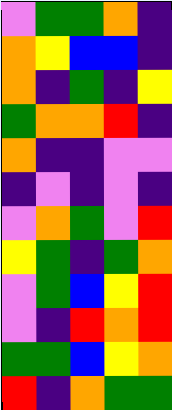[["violet", "green", "green", "orange", "indigo"], ["orange", "yellow", "blue", "blue", "indigo"], ["orange", "indigo", "green", "indigo", "yellow"], ["green", "orange", "orange", "red", "indigo"], ["orange", "indigo", "indigo", "violet", "violet"], ["indigo", "violet", "indigo", "violet", "indigo"], ["violet", "orange", "green", "violet", "red"], ["yellow", "green", "indigo", "green", "orange"], ["violet", "green", "blue", "yellow", "red"], ["violet", "indigo", "red", "orange", "red"], ["green", "green", "blue", "yellow", "orange"], ["red", "indigo", "orange", "green", "green"]]